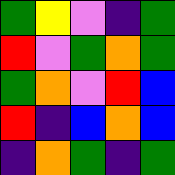[["green", "yellow", "violet", "indigo", "green"], ["red", "violet", "green", "orange", "green"], ["green", "orange", "violet", "red", "blue"], ["red", "indigo", "blue", "orange", "blue"], ["indigo", "orange", "green", "indigo", "green"]]